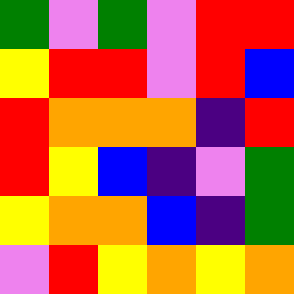[["green", "violet", "green", "violet", "red", "red"], ["yellow", "red", "red", "violet", "red", "blue"], ["red", "orange", "orange", "orange", "indigo", "red"], ["red", "yellow", "blue", "indigo", "violet", "green"], ["yellow", "orange", "orange", "blue", "indigo", "green"], ["violet", "red", "yellow", "orange", "yellow", "orange"]]